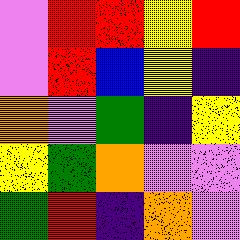[["violet", "red", "red", "yellow", "red"], ["violet", "red", "blue", "yellow", "indigo"], ["orange", "violet", "green", "indigo", "yellow"], ["yellow", "green", "orange", "violet", "violet"], ["green", "red", "indigo", "orange", "violet"]]